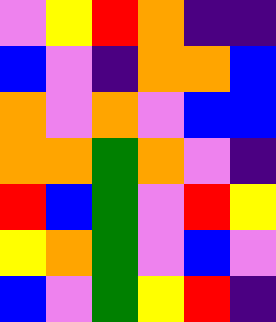[["violet", "yellow", "red", "orange", "indigo", "indigo"], ["blue", "violet", "indigo", "orange", "orange", "blue"], ["orange", "violet", "orange", "violet", "blue", "blue"], ["orange", "orange", "green", "orange", "violet", "indigo"], ["red", "blue", "green", "violet", "red", "yellow"], ["yellow", "orange", "green", "violet", "blue", "violet"], ["blue", "violet", "green", "yellow", "red", "indigo"]]